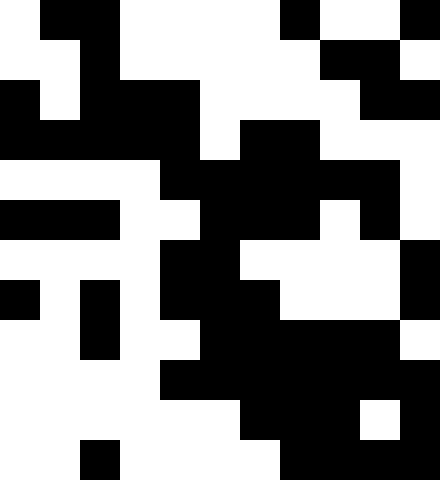[["white", "black", "black", "white", "white", "white", "white", "black", "white", "white", "black"], ["white", "white", "black", "white", "white", "white", "white", "white", "black", "black", "white"], ["black", "white", "black", "black", "black", "white", "white", "white", "white", "black", "black"], ["black", "black", "black", "black", "black", "white", "black", "black", "white", "white", "white"], ["white", "white", "white", "white", "black", "black", "black", "black", "black", "black", "white"], ["black", "black", "black", "white", "white", "black", "black", "black", "white", "black", "white"], ["white", "white", "white", "white", "black", "black", "white", "white", "white", "white", "black"], ["black", "white", "black", "white", "black", "black", "black", "white", "white", "white", "black"], ["white", "white", "black", "white", "white", "black", "black", "black", "black", "black", "white"], ["white", "white", "white", "white", "black", "black", "black", "black", "black", "black", "black"], ["white", "white", "white", "white", "white", "white", "black", "black", "black", "white", "black"], ["white", "white", "black", "white", "white", "white", "white", "black", "black", "black", "black"]]